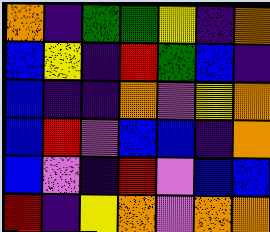[["orange", "indigo", "green", "green", "yellow", "indigo", "orange"], ["blue", "yellow", "indigo", "red", "green", "blue", "indigo"], ["blue", "indigo", "indigo", "orange", "violet", "yellow", "orange"], ["blue", "red", "violet", "blue", "blue", "indigo", "orange"], ["blue", "violet", "indigo", "red", "violet", "blue", "blue"], ["red", "indigo", "yellow", "orange", "violet", "orange", "orange"]]